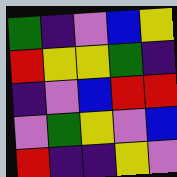[["green", "indigo", "violet", "blue", "yellow"], ["red", "yellow", "yellow", "green", "indigo"], ["indigo", "violet", "blue", "red", "red"], ["violet", "green", "yellow", "violet", "blue"], ["red", "indigo", "indigo", "yellow", "violet"]]